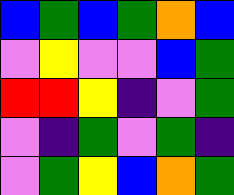[["blue", "green", "blue", "green", "orange", "blue"], ["violet", "yellow", "violet", "violet", "blue", "green"], ["red", "red", "yellow", "indigo", "violet", "green"], ["violet", "indigo", "green", "violet", "green", "indigo"], ["violet", "green", "yellow", "blue", "orange", "green"]]